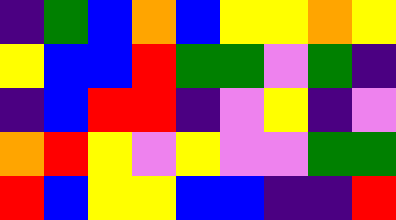[["indigo", "green", "blue", "orange", "blue", "yellow", "yellow", "orange", "yellow"], ["yellow", "blue", "blue", "red", "green", "green", "violet", "green", "indigo"], ["indigo", "blue", "red", "red", "indigo", "violet", "yellow", "indigo", "violet"], ["orange", "red", "yellow", "violet", "yellow", "violet", "violet", "green", "green"], ["red", "blue", "yellow", "yellow", "blue", "blue", "indigo", "indigo", "red"]]